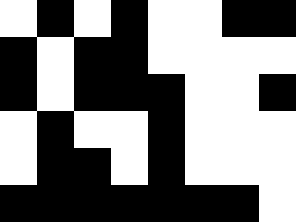[["white", "black", "white", "black", "white", "white", "black", "black"], ["black", "white", "black", "black", "white", "white", "white", "white"], ["black", "white", "black", "black", "black", "white", "white", "black"], ["white", "black", "white", "white", "black", "white", "white", "white"], ["white", "black", "black", "white", "black", "white", "white", "white"], ["black", "black", "black", "black", "black", "black", "black", "white"]]